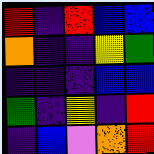[["red", "indigo", "red", "blue", "blue"], ["orange", "indigo", "indigo", "yellow", "green"], ["indigo", "indigo", "indigo", "blue", "blue"], ["green", "indigo", "yellow", "indigo", "red"], ["indigo", "blue", "violet", "orange", "red"]]